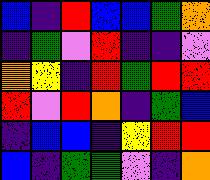[["blue", "indigo", "red", "blue", "blue", "green", "orange"], ["indigo", "green", "violet", "red", "indigo", "indigo", "violet"], ["orange", "yellow", "indigo", "red", "green", "red", "red"], ["red", "violet", "red", "orange", "indigo", "green", "blue"], ["indigo", "blue", "blue", "indigo", "yellow", "red", "red"], ["blue", "indigo", "green", "green", "violet", "indigo", "orange"]]